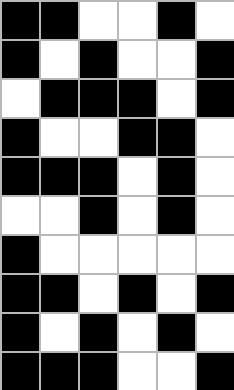[["black", "black", "white", "white", "black", "white"], ["black", "white", "black", "white", "white", "black"], ["white", "black", "black", "black", "white", "black"], ["black", "white", "white", "black", "black", "white"], ["black", "black", "black", "white", "black", "white"], ["white", "white", "black", "white", "black", "white"], ["black", "white", "white", "white", "white", "white"], ["black", "black", "white", "black", "white", "black"], ["black", "white", "black", "white", "black", "white"], ["black", "black", "black", "white", "white", "black"]]